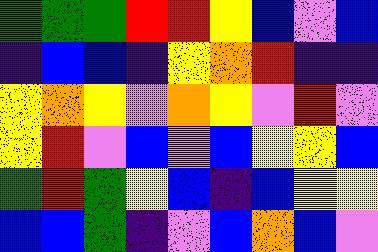[["green", "green", "green", "red", "red", "yellow", "blue", "violet", "blue"], ["indigo", "blue", "blue", "indigo", "yellow", "orange", "red", "indigo", "indigo"], ["yellow", "orange", "yellow", "violet", "orange", "yellow", "violet", "red", "violet"], ["yellow", "red", "violet", "blue", "violet", "blue", "yellow", "yellow", "blue"], ["green", "red", "green", "yellow", "blue", "indigo", "blue", "yellow", "yellow"], ["blue", "blue", "green", "indigo", "violet", "blue", "orange", "blue", "violet"]]